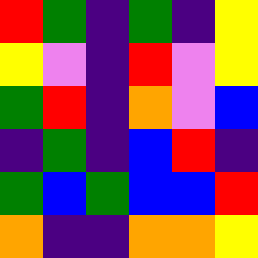[["red", "green", "indigo", "green", "indigo", "yellow"], ["yellow", "violet", "indigo", "red", "violet", "yellow"], ["green", "red", "indigo", "orange", "violet", "blue"], ["indigo", "green", "indigo", "blue", "red", "indigo"], ["green", "blue", "green", "blue", "blue", "red"], ["orange", "indigo", "indigo", "orange", "orange", "yellow"]]